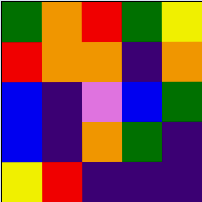[["green", "orange", "red", "green", "yellow"], ["red", "orange", "orange", "indigo", "orange"], ["blue", "indigo", "violet", "blue", "green"], ["blue", "indigo", "orange", "green", "indigo"], ["yellow", "red", "indigo", "indigo", "indigo"]]